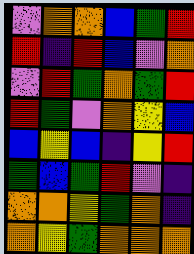[["violet", "orange", "orange", "blue", "green", "red"], ["red", "indigo", "red", "blue", "violet", "orange"], ["violet", "red", "green", "orange", "green", "red"], ["red", "green", "violet", "orange", "yellow", "blue"], ["blue", "yellow", "blue", "indigo", "yellow", "red"], ["green", "blue", "green", "red", "violet", "indigo"], ["orange", "orange", "yellow", "green", "orange", "indigo"], ["orange", "yellow", "green", "orange", "orange", "orange"]]